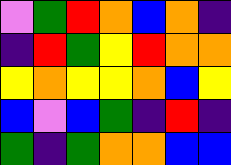[["violet", "green", "red", "orange", "blue", "orange", "indigo"], ["indigo", "red", "green", "yellow", "red", "orange", "orange"], ["yellow", "orange", "yellow", "yellow", "orange", "blue", "yellow"], ["blue", "violet", "blue", "green", "indigo", "red", "indigo"], ["green", "indigo", "green", "orange", "orange", "blue", "blue"]]